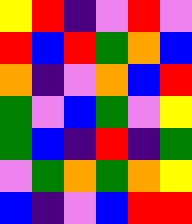[["yellow", "red", "indigo", "violet", "red", "violet"], ["red", "blue", "red", "green", "orange", "blue"], ["orange", "indigo", "violet", "orange", "blue", "red"], ["green", "violet", "blue", "green", "violet", "yellow"], ["green", "blue", "indigo", "red", "indigo", "green"], ["violet", "green", "orange", "green", "orange", "yellow"], ["blue", "indigo", "violet", "blue", "red", "red"]]